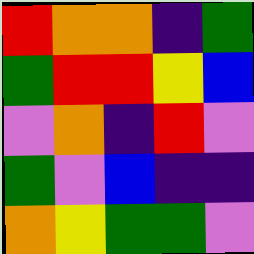[["red", "orange", "orange", "indigo", "green"], ["green", "red", "red", "yellow", "blue"], ["violet", "orange", "indigo", "red", "violet"], ["green", "violet", "blue", "indigo", "indigo"], ["orange", "yellow", "green", "green", "violet"]]